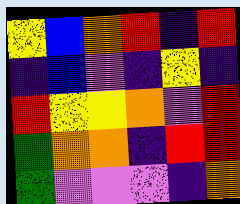[["yellow", "blue", "orange", "red", "indigo", "red"], ["indigo", "blue", "violet", "indigo", "yellow", "indigo"], ["red", "yellow", "yellow", "orange", "violet", "red"], ["green", "orange", "orange", "indigo", "red", "red"], ["green", "violet", "violet", "violet", "indigo", "orange"]]